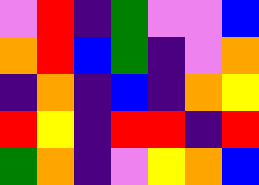[["violet", "red", "indigo", "green", "violet", "violet", "blue"], ["orange", "red", "blue", "green", "indigo", "violet", "orange"], ["indigo", "orange", "indigo", "blue", "indigo", "orange", "yellow"], ["red", "yellow", "indigo", "red", "red", "indigo", "red"], ["green", "orange", "indigo", "violet", "yellow", "orange", "blue"]]